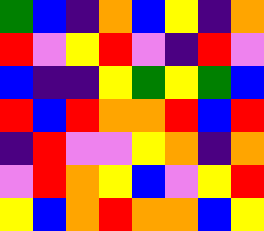[["green", "blue", "indigo", "orange", "blue", "yellow", "indigo", "orange"], ["red", "violet", "yellow", "red", "violet", "indigo", "red", "violet"], ["blue", "indigo", "indigo", "yellow", "green", "yellow", "green", "blue"], ["red", "blue", "red", "orange", "orange", "red", "blue", "red"], ["indigo", "red", "violet", "violet", "yellow", "orange", "indigo", "orange"], ["violet", "red", "orange", "yellow", "blue", "violet", "yellow", "red"], ["yellow", "blue", "orange", "red", "orange", "orange", "blue", "yellow"]]